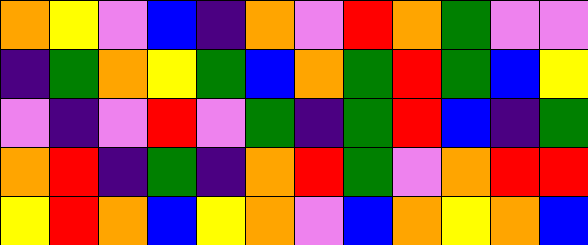[["orange", "yellow", "violet", "blue", "indigo", "orange", "violet", "red", "orange", "green", "violet", "violet"], ["indigo", "green", "orange", "yellow", "green", "blue", "orange", "green", "red", "green", "blue", "yellow"], ["violet", "indigo", "violet", "red", "violet", "green", "indigo", "green", "red", "blue", "indigo", "green"], ["orange", "red", "indigo", "green", "indigo", "orange", "red", "green", "violet", "orange", "red", "red"], ["yellow", "red", "orange", "blue", "yellow", "orange", "violet", "blue", "orange", "yellow", "orange", "blue"]]